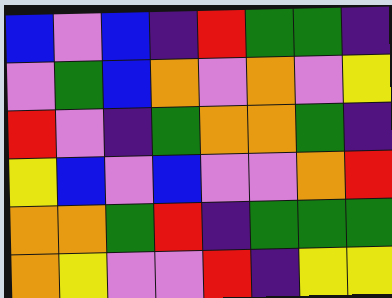[["blue", "violet", "blue", "indigo", "red", "green", "green", "indigo"], ["violet", "green", "blue", "orange", "violet", "orange", "violet", "yellow"], ["red", "violet", "indigo", "green", "orange", "orange", "green", "indigo"], ["yellow", "blue", "violet", "blue", "violet", "violet", "orange", "red"], ["orange", "orange", "green", "red", "indigo", "green", "green", "green"], ["orange", "yellow", "violet", "violet", "red", "indigo", "yellow", "yellow"]]